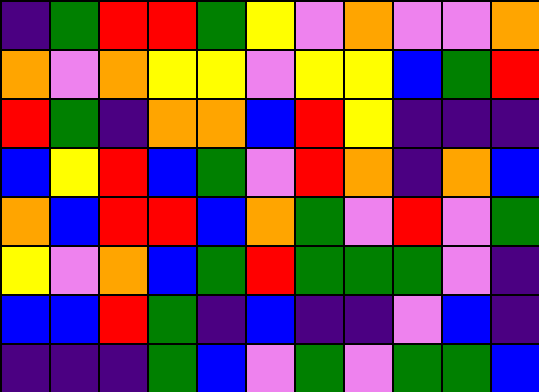[["indigo", "green", "red", "red", "green", "yellow", "violet", "orange", "violet", "violet", "orange"], ["orange", "violet", "orange", "yellow", "yellow", "violet", "yellow", "yellow", "blue", "green", "red"], ["red", "green", "indigo", "orange", "orange", "blue", "red", "yellow", "indigo", "indigo", "indigo"], ["blue", "yellow", "red", "blue", "green", "violet", "red", "orange", "indigo", "orange", "blue"], ["orange", "blue", "red", "red", "blue", "orange", "green", "violet", "red", "violet", "green"], ["yellow", "violet", "orange", "blue", "green", "red", "green", "green", "green", "violet", "indigo"], ["blue", "blue", "red", "green", "indigo", "blue", "indigo", "indigo", "violet", "blue", "indigo"], ["indigo", "indigo", "indigo", "green", "blue", "violet", "green", "violet", "green", "green", "blue"]]